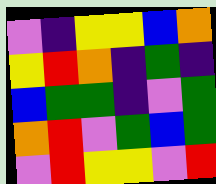[["violet", "indigo", "yellow", "yellow", "blue", "orange"], ["yellow", "red", "orange", "indigo", "green", "indigo"], ["blue", "green", "green", "indigo", "violet", "green"], ["orange", "red", "violet", "green", "blue", "green"], ["violet", "red", "yellow", "yellow", "violet", "red"]]